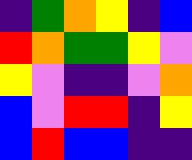[["indigo", "green", "orange", "yellow", "indigo", "blue"], ["red", "orange", "green", "green", "yellow", "violet"], ["yellow", "violet", "indigo", "indigo", "violet", "orange"], ["blue", "violet", "red", "red", "indigo", "yellow"], ["blue", "red", "blue", "blue", "indigo", "indigo"]]